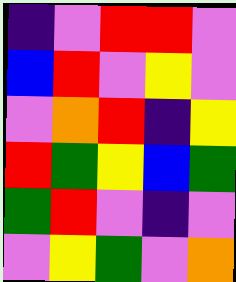[["indigo", "violet", "red", "red", "violet"], ["blue", "red", "violet", "yellow", "violet"], ["violet", "orange", "red", "indigo", "yellow"], ["red", "green", "yellow", "blue", "green"], ["green", "red", "violet", "indigo", "violet"], ["violet", "yellow", "green", "violet", "orange"]]